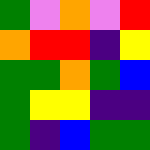[["green", "violet", "orange", "violet", "red"], ["orange", "red", "red", "indigo", "yellow"], ["green", "green", "orange", "green", "blue"], ["green", "yellow", "yellow", "indigo", "indigo"], ["green", "indigo", "blue", "green", "green"]]